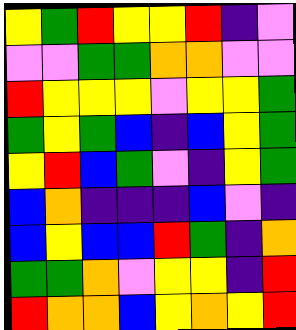[["yellow", "green", "red", "yellow", "yellow", "red", "indigo", "violet"], ["violet", "violet", "green", "green", "orange", "orange", "violet", "violet"], ["red", "yellow", "yellow", "yellow", "violet", "yellow", "yellow", "green"], ["green", "yellow", "green", "blue", "indigo", "blue", "yellow", "green"], ["yellow", "red", "blue", "green", "violet", "indigo", "yellow", "green"], ["blue", "orange", "indigo", "indigo", "indigo", "blue", "violet", "indigo"], ["blue", "yellow", "blue", "blue", "red", "green", "indigo", "orange"], ["green", "green", "orange", "violet", "yellow", "yellow", "indigo", "red"], ["red", "orange", "orange", "blue", "yellow", "orange", "yellow", "red"]]